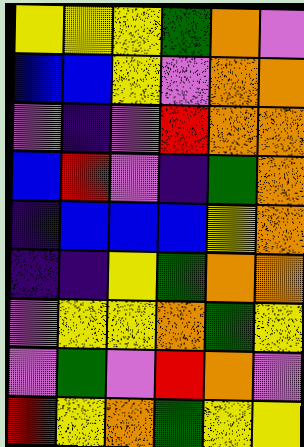[["yellow", "yellow", "yellow", "green", "orange", "violet"], ["blue", "blue", "yellow", "violet", "orange", "orange"], ["violet", "indigo", "violet", "red", "orange", "orange"], ["blue", "red", "violet", "indigo", "green", "orange"], ["indigo", "blue", "blue", "blue", "yellow", "orange"], ["indigo", "indigo", "yellow", "green", "orange", "orange"], ["violet", "yellow", "yellow", "orange", "green", "yellow"], ["violet", "green", "violet", "red", "orange", "violet"], ["red", "yellow", "orange", "green", "yellow", "yellow"]]